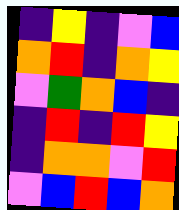[["indigo", "yellow", "indigo", "violet", "blue"], ["orange", "red", "indigo", "orange", "yellow"], ["violet", "green", "orange", "blue", "indigo"], ["indigo", "red", "indigo", "red", "yellow"], ["indigo", "orange", "orange", "violet", "red"], ["violet", "blue", "red", "blue", "orange"]]